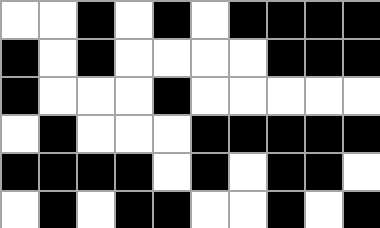[["white", "white", "black", "white", "black", "white", "black", "black", "black", "black"], ["black", "white", "black", "white", "white", "white", "white", "black", "black", "black"], ["black", "white", "white", "white", "black", "white", "white", "white", "white", "white"], ["white", "black", "white", "white", "white", "black", "black", "black", "black", "black"], ["black", "black", "black", "black", "white", "black", "white", "black", "black", "white"], ["white", "black", "white", "black", "black", "white", "white", "black", "white", "black"]]